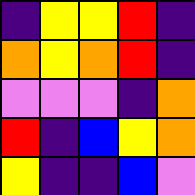[["indigo", "yellow", "yellow", "red", "indigo"], ["orange", "yellow", "orange", "red", "indigo"], ["violet", "violet", "violet", "indigo", "orange"], ["red", "indigo", "blue", "yellow", "orange"], ["yellow", "indigo", "indigo", "blue", "violet"]]